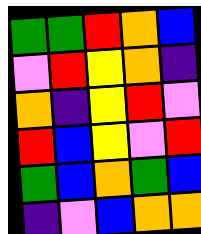[["green", "green", "red", "orange", "blue"], ["violet", "red", "yellow", "orange", "indigo"], ["orange", "indigo", "yellow", "red", "violet"], ["red", "blue", "yellow", "violet", "red"], ["green", "blue", "orange", "green", "blue"], ["indigo", "violet", "blue", "orange", "orange"]]